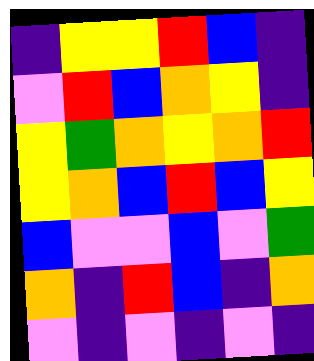[["indigo", "yellow", "yellow", "red", "blue", "indigo"], ["violet", "red", "blue", "orange", "yellow", "indigo"], ["yellow", "green", "orange", "yellow", "orange", "red"], ["yellow", "orange", "blue", "red", "blue", "yellow"], ["blue", "violet", "violet", "blue", "violet", "green"], ["orange", "indigo", "red", "blue", "indigo", "orange"], ["violet", "indigo", "violet", "indigo", "violet", "indigo"]]